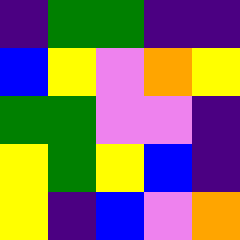[["indigo", "green", "green", "indigo", "indigo"], ["blue", "yellow", "violet", "orange", "yellow"], ["green", "green", "violet", "violet", "indigo"], ["yellow", "green", "yellow", "blue", "indigo"], ["yellow", "indigo", "blue", "violet", "orange"]]